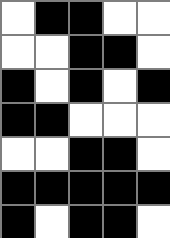[["white", "black", "black", "white", "white"], ["white", "white", "black", "black", "white"], ["black", "white", "black", "white", "black"], ["black", "black", "white", "white", "white"], ["white", "white", "black", "black", "white"], ["black", "black", "black", "black", "black"], ["black", "white", "black", "black", "white"]]